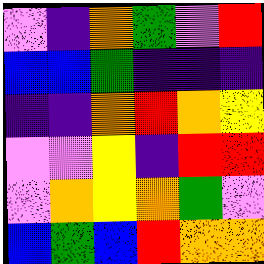[["violet", "indigo", "orange", "green", "violet", "red"], ["blue", "blue", "green", "indigo", "indigo", "indigo"], ["indigo", "indigo", "orange", "red", "orange", "yellow"], ["violet", "violet", "yellow", "indigo", "red", "red"], ["violet", "orange", "yellow", "orange", "green", "violet"], ["blue", "green", "blue", "red", "orange", "orange"]]